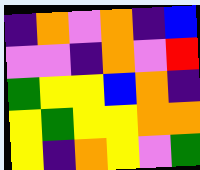[["indigo", "orange", "violet", "orange", "indigo", "blue"], ["violet", "violet", "indigo", "orange", "violet", "red"], ["green", "yellow", "yellow", "blue", "orange", "indigo"], ["yellow", "green", "yellow", "yellow", "orange", "orange"], ["yellow", "indigo", "orange", "yellow", "violet", "green"]]